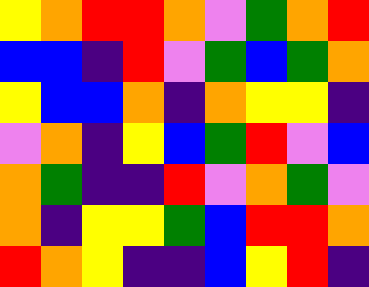[["yellow", "orange", "red", "red", "orange", "violet", "green", "orange", "red"], ["blue", "blue", "indigo", "red", "violet", "green", "blue", "green", "orange"], ["yellow", "blue", "blue", "orange", "indigo", "orange", "yellow", "yellow", "indigo"], ["violet", "orange", "indigo", "yellow", "blue", "green", "red", "violet", "blue"], ["orange", "green", "indigo", "indigo", "red", "violet", "orange", "green", "violet"], ["orange", "indigo", "yellow", "yellow", "green", "blue", "red", "red", "orange"], ["red", "orange", "yellow", "indigo", "indigo", "blue", "yellow", "red", "indigo"]]